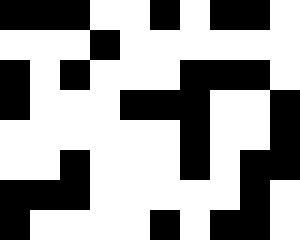[["black", "black", "black", "white", "white", "black", "white", "black", "black", "white"], ["white", "white", "white", "black", "white", "white", "white", "white", "white", "white"], ["black", "white", "black", "white", "white", "white", "black", "black", "black", "white"], ["black", "white", "white", "white", "black", "black", "black", "white", "white", "black"], ["white", "white", "white", "white", "white", "white", "black", "white", "white", "black"], ["white", "white", "black", "white", "white", "white", "black", "white", "black", "black"], ["black", "black", "black", "white", "white", "white", "white", "white", "black", "white"], ["black", "white", "white", "white", "white", "black", "white", "black", "black", "white"]]